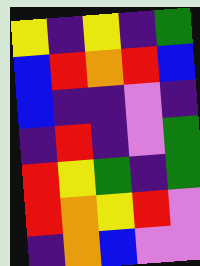[["yellow", "indigo", "yellow", "indigo", "green"], ["blue", "red", "orange", "red", "blue"], ["blue", "indigo", "indigo", "violet", "indigo"], ["indigo", "red", "indigo", "violet", "green"], ["red", "yellow", "green", "indigo", "green"], ["red", "orange", "yellow", "red", "violet"], ["indigo", "orange", "blue", "violet", "violet"]]